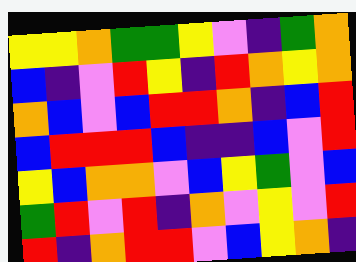[["yellow", "yellow", "orange", "green", "green", "yellow", "violet", "indigo", "green", "orange"], ["blue", "indigo", "violet", "red", "yellow", "indigo", "red", "orange", "yellow", "orange"], ["orange", "blue", "violet", "blue", "red", "red", "orange", "indigo", "blue", "red"], ["blue", "red", "red", "red", "blue", "indigo", "indigo", "blue", "violet", "red"], ["yellow", "blue", "orange", "orange", "violet", "blue", "yellow", "green", "violet", "blue"], ["green", "red", "violet", "red", "indigo", "orange", "violet", "yellow", "violet", "red"], ["red", "indigo", "orange", "red", "red", "violet", "blue", "yellow", "orange", "indigo"]]